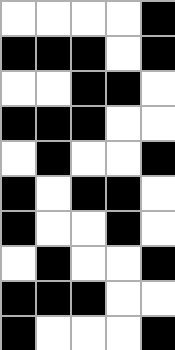[["white", "white", "white", "white", "black"], ["black", "black", "black", "white", "black"], ["white", "white", "black", "black", "white"], ["black", "black", "black", "white", "white"], ["white", "black", "white", "white", "black"], ["black", "white", "black", "black", "white"], ["black", "white", "white", "black", "white"], ["white", "black", "white", "white", "black"], ["black", "black", "black", "white", "white"], ["black", "white", "white", "white", "black"]]